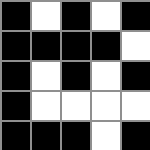[["black", "white", "black", "white", "black"], ["black", "black", "black", "black", "white"], ["black", "white", "black", "white", "black"], ["black", "white", "white", "white", "white"], ["black", "black", "black", "white", "black"]]